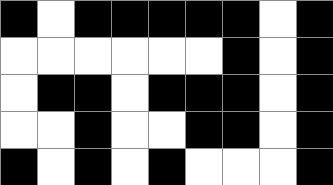[["black", "white", "black", "black", "black", "black", "black", "white", "black"], ["white", "white", "white", "white", "white", "white", "black", "white", "black"], ["white", "black", "black", "white", "black", "black", "black", "white", "black"], ["white", "white", "black", "white", "white", "black", "black", "white", "black"], ["black", "white", "black", "white", "black", "white", "white", "white", "black"]]